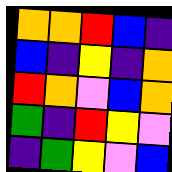[["orange", "orange", "red", "blue", "indigo"], ["blue", "indigo", "yellow", "indigo", "orange"], ["red", "orange", "violet", "blue", "orange"], ["green", "indigo", "red", "yellow", "violet"], ["indigo", "green", "yellow", "violet", "blue"]]